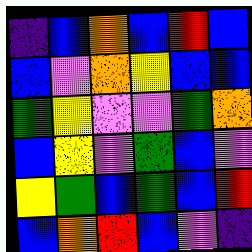[["indigo", "blue", "orange", "blue", "red", "blue"], ["blue", "violet", "orange", "yellow", "blue", "blue"], ["green", "yellow", "violet", "violet", "green", "orange"], ["blue", "yellow", "violet", "green", "blue", "violet"], ["yellow", "green", "blue", "green", "blue", "red"], ["blue", "orange", "red", "blue", "violet", "indigo"]]